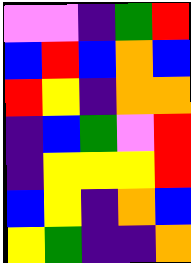[["violet", "violet", "indigo", "green", "red"], ["blue", "red", "blue", "orange", "blue"], ["red", "yellow", "indigo", "orange", "orange"], ["indigo", "blue", "green", "violet", "red"], ["indigo", "yellow", "yellow", "yellow", "red"], ["blue", "yellow", "indigo", "orange", "blue"], ["yellow", "green", "indigo", "indigo", "orange"]]